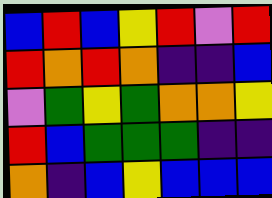[["blue", "red", "blue", "yellow", "red", "violet", "red"], ["red", "orange", "red", "orange", "indigo", "indigo", "blue"], ["violet", "green", "yellow", "green", "orange", "orange", "yellow"], ["red", "blue", "green", "green", "green", "indigo", "indigo"], ["orange", "indigo", "blue", "yellow", "blue", "blue", "blue"]]